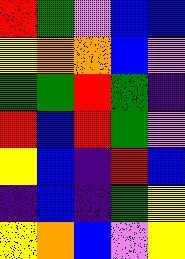[["red", "green", "violet", "blue", "blue"], ["yellow", "orange", "orange", "blue", "violet"], ["green", "green", "red", "green", "indigo"], ["red", "blue", "red", "green", "violet"], ["yellow", "blue", "indigo", "red", "blue"], ["indigo", "blue", "indigo", "green", "yellow"], ["yellow", "orange", "blue", "violet", "yellow"]]